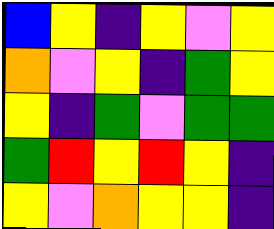[["blue", "yellow", "indigo", "yellow", "violet", "yellow"], ["orange", "violet", "yellow", "indigo", "green", "yellow"], ["yellow", "indigo", "green", "violet", "green", "green"], ["green", "red", "yellow", "red", "yellow", "indigo"], ["yellow", "violet", "orange", "yellow", "yellow", "indigo"]]